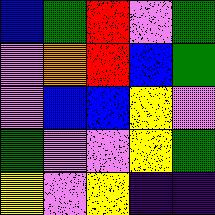[["blue", "green", "red", "violet", "green"], ["violet", "orange", "red", "blue", "green"], ["violet", "blue", "blue", "yellow", "violet"], ["green", "violet", "violet", "yellow", "green"], ["yellow", "violet", "yellow", "indigo", "indigo"]]